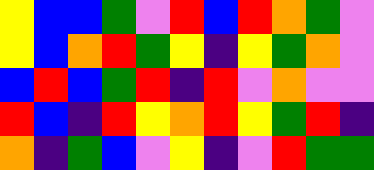[["yellow", "blue", "blue", "green", "violet", "red", "blue", "red", "orange", "green", "violet"], ["yellow", "blue", "orange", "red", "green", "yellow", "indigo", "yellow", "green", "orange", "violet"], ["blue", "red", "blue", "green", "red", "indigo", "red", "violet", "orange", "violet", "violet"], ["red", "blue", "indigo", "red", "yellow", "orange", "red", "yellow", "green", "red", "indigo"], ["orange", "indigo", "green", "blue", "violet", "yellow", "indigo", "violet", "red", "green", "green"]]